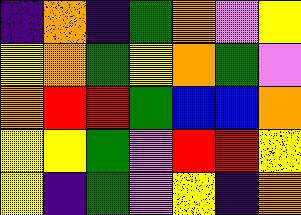[["indigo", "orange", "indigo", "green", "orange", "violet", "yellow"], ["yellow", "orange", "green", "yellow", "orange", "green", "violet"], ["orange", "red", "red", "green", "blue", "blue", "orange"], ["yellow", "yellow", "green", "violet", "red", "red", "yellow"], ["yellow", "indigo", "green", "violet", "yellow", "indigo", "orange"]]